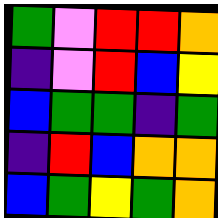[["green", "violet", "red", "red", "orange"], ["indigo", "violet", "red", "blue", "yellow"], ["blue", "green", "green", "indigo", "green"], ["indigo", "red", "blue", "orange", "orange"], ["blue", "green", "yellow", "green", "orange"]]